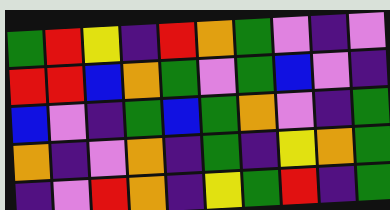[["green", "red", "yellow", "indigo", "red", "orange", "green", "violet", "indigo", "violet"], ["red", "red", "blue", "orange", "green", "violet", "green", "blue", "violet", "indigo"], ["blue", "violet", "indigo", "green", "blue", "green", "orange", "violet", "indigo", "green"], ["orange", "indigo", "violet", "orange", "indigo", "green", "indigo", "yellow", "orange", "green"], ["indigo", "violet", "red", "orange", "indigo", "yellow", "green", "red", "indigo", "green"]]